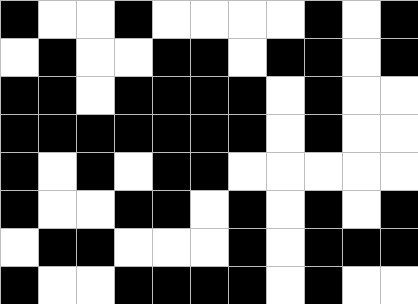[["black", "white", "white", "black", "white", "white", "white", "white", "black", "white", "black"], ["white", "black", "white", "white", "black", "black", "white", "black", "black", "white", "black"], ["black", "black", "white", "black", "black", "black", "black", "white", "black", "white", "white"], ["black", "black", "black", "black", "black", "black", "black", "white", "black", "white", "white"], ["black", "white", "black", "white", "black", "black", "white", "white", "white", "white", "white"], ["black", "white", "white", "black", "black", "white", "black", "white", "black", "white", "black"], ["white", "black", "black", "white", "white", "white", "black", "white", "black", "black", "black"], ["black", "white", "white", "black", "black", "black", "black", "white", "black", "white", "white"]]